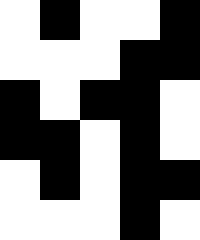[["white", "black", "white", "white", "black"], ["white", "white", "white", "black", "black"], ["black", "white", "black", "black", "white"], ["black", "black", "white", "black", "white"], ["white", "black", "white", "black", "black"], ["white", "white", "white", "black", "white"]]